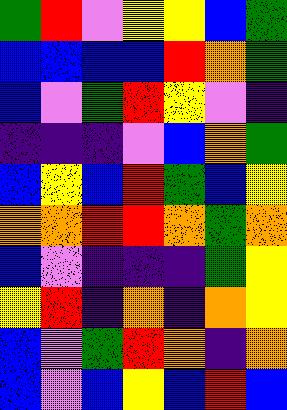[["green", "red", "violet", "yellow", "yellow", "blue", "green"], ["blue", "blue", "blue", "blue", "red", "orange", "green"], ["blue", "violet", "green", "red", "yellow", "violet", "indigo"], ["indigo", "indigo", "indigo", "violet", "blue", "orange", "green"], ["blue", "yellow", "blue", "red", "green", "blue", "yellow"], ["orange", "orange", "red", "red", "orange", "green", "orange"], ["blue", "violet", "indigo", "indigo", "indigo", "green", "yellow"], ["yellow", "red", "indigo", "orange", "indigo", "orange", "yellow"], ["blue", "violet", "green", "red", "orange", "indigo", "orange"], ["blue", "violet", "blue", "yellow", "blue", "red", "blue"]]